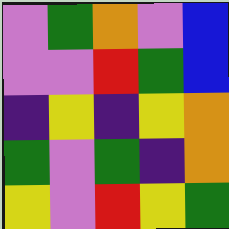[["violet", "green", "orange", "violet", "blue"], ["violet", "violet", "red", "green", "blue"], ["indigo", "yellow", "indigo", "yellow", "orange"], ["green", "violet", "green", "indigo", "orange"], ["yellow", "violet", "red", "yellow", "green"]]